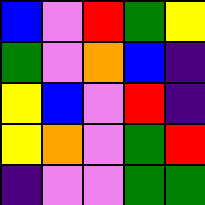[["blue", "violet", "red", "green", "yellow"], ["green", "violet", "orange", "blue", "indigo"], ["yellow", "blue", "violet", "red", "indigo"], ["yellow", "orange", "violet", "green", "red"], ["indigo", "violet", "violet", "green", "green"]]